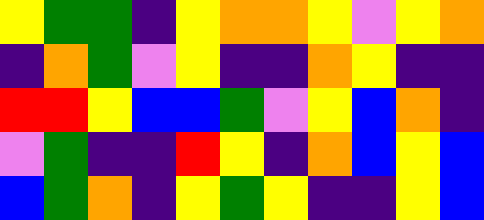[["yellow", "green", "green", "indigo", "yellow", "orange", "orange", "yellow", "violet", "yellow", "orange"], ["indigo", "orange", "green", "violet", "yellow", "indigo", "indigo", "orange", "yellow", "indigo", "indigo"], ["red", "red", "yellow", "blue", "blue", "green", "violet", "yellow", "blue", "orange", "indigo"], ["violet", "green", "indigo", "indigo", "red", "yellow", "indigo", "orange", "blue", "yellow", "blue"], ["blue", "green", "orange", "indigo", "yellow", "green", "yellow", "indigo", "indigo", "yellow", "blue"]]